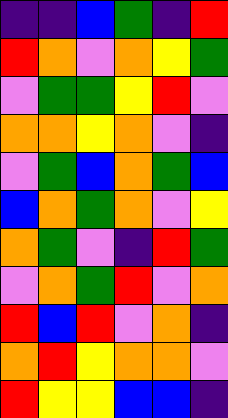[["indigo", "indigo", "blue", "green", "indigo", "red"], ["red", "orange", "violet", "orange", "yellow", "green"], ["violet", "green", "green", "yellow", "red", "violet"], ["orange", "orange", "yellow", "orange", "violet", "indigo"], ["violet", "green", "blue", "orange", "green", "blue"], ["blue", "orange", "green", "orange", "violet", "yellow"], ["orange", "green", "violet", "indigo", "red", "green"], ["violet", "orange", "green", "red", "violet", "orange"], ["red", "blue", "red", "violet", "orange", "indigo"], ["orange", "red", "yellow", "orange", "orange", "violet"], ["red", "yellow", "yellow", "blue", "blue", "indigo"]]